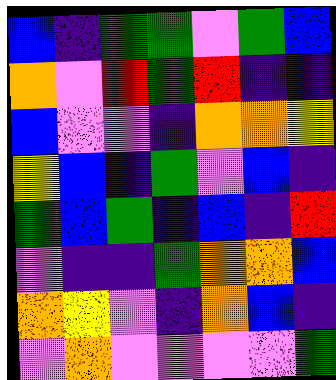[["blue", "indigo", "green", "green", "violet", "green", "blue"], ["orange", "violet", "red", "green", "red", "indigo", "indigo"], ["blue", "violet", "violet", "indigo", "orange", "orange", "yellow"], ["yellow", "blue", "indigo", "green", "violet", "blue", "indigo"], ["green", "blue", "green", "indigo", "blue", "indigo", "red"], ["violet", "indigo", "indigo", "green", "orange", "orange", "blue"], ["orange", "yellow", "violet", "indigo", "orange", "blue", "indigo"], ["violet", "orange", "violet", "violet", "violet", "violet", "green"]]